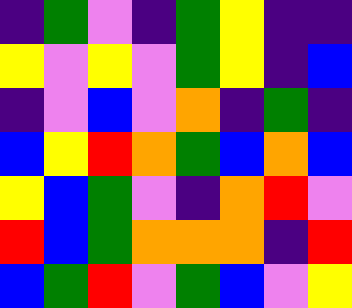[["indigo", "green", "violet", "indigo", "green", "yellow", "indigo", "indigo"], ["yellow", "violet", "yellow", "violet", "green", "yellow", "indigo", "blue"], ["indigo", "violet", "blue", "violet", "orange", "indigo", "green", "indigo"], ["blue", "yellow", "red", "orange", "green", "blue", "orange", "blue"], ["yellow", "blue", "green", "violet", "indigo", "orange", "red", "violet"], ["red", "blue", "green", "orange", "orange", "orange", "indigo", "red"], ["blue", "green", "red", "violet", "green", "blue", "violet", "yellow"]]